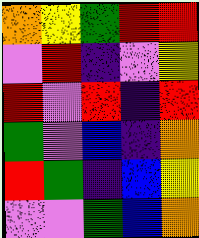[["orange", "yellow", "green", "red", "red"], ["violet", "red", "indigo", "violet", "yellow"], ["red", "violet", "red", "indigo", "red"], ["green", "violet", "blue", "indigo", "orange"], ["red", "green", "indigo", "blue", "yellow"], ["violet", "violet", "green", "blue", "orange"]]